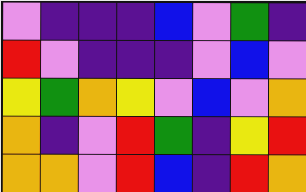[["violet", "indigo", "indigo", "indigo", "blue", "violet", "green", "indigo"], ["red", "violet", "indigo", "indigo", "indigo", "violet", "blue", "violet"], ["yellow", "green", "orange", "yellow", "violet", "blue", "violet", "orange"], ["orange", "indigo", "violet", "red", "green", "indigo", "yellow", "red"], ["orange", "orange", "violet", "red", "blue", "indigo", "red", "orange"]]